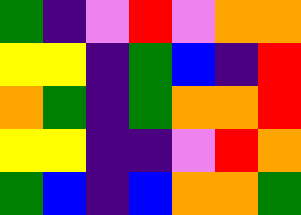[["green", "indigo", "violet", "red", "violet", "orange", "orange"], ["yellow", "yellow", "indigo", "green", "blue", "indigo", "red"], ["orange", "green", "indigo", "green", "orange", "orange", "red"], ["yellow", "yellow", "indigo", "indigo", "violet", "red", "orange"], ["green", "blue", "indigo", "blue", "orange", "orange", "green"]]